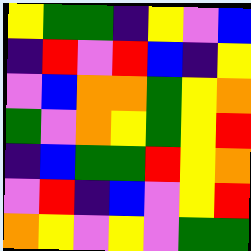[["yellow", "green", "green", "indigo", "yellow", "violet", "blue"], ["indigo", "red", "violet", "red", "blue", "indigo", "yellow"], ["violet", "blue", "orange", "orange", "green", "yellow", "orange"], ["green", "violet", "orange", "yellow", "green", "yellow", "red"], ["indigo", "blue", "green", "green", "red", "yellow", "orange"], ["violet", "red", "indigo", "blue", "violet", "yellow", "red"], ["orange", "yellow", "violet", "yellow", "violet", "green", "green"]]